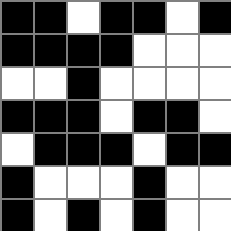[["black", "black", "white", "black", "black", "white", "black"], ["black", "black", "black", "black", "white", "white", "white"], ["white", "white", "black", "white", "white", "white", "white"], ["black", "black", "black", "white", "black", "black", "white"], ["white", "black", "black", "black", "white", "black", "black"], ["black", "white", "white", "white", "black", "white", "white"], ["black", "white", "black", "white", "black", "white", "white"]]